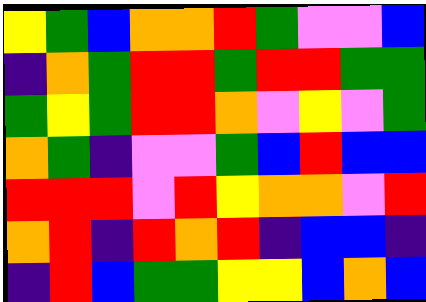[["yellow", "green", "blue", "orange", "orange", "red", "green", "violet", "violet", "blue"], ["indigo", "orange", "green", "red", "red", "green", "red", "red", "green", "green"], ["green", "yellow", "green", "red", "red", "orange", "violet", "yellow", "violet", "green"], ["orange", "green", "indigo", "violet", "violet", "green", "blue", "red", "blue", "blue"], ["red", "red", "red", "violet", "red", "yellow", "orange", "orange", "violet", "red"], ["orange", "red", "indigo", "red", "orange", "red", "indigo", "blue", "blue", "indigo"], ["indigo", "red", "blue", "green", "green", "yellow", "yellow", "blue", "orange", "blue"]]